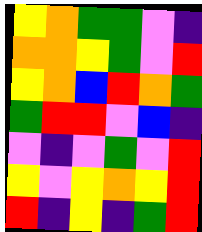[["yellow", "orange", "green", "green", "violet", "indigo"], ["orange", "orange", "yellow", "green", "violet", "red"], ["yellow", "orange", "blue", "red", "orange", "green"], ["green", "red", "red", "violet", "blue", "indigo"], ["violet", "indigo", "violet", "green", "violet", "red"], ["yellow", "violet", "yellow", "orange", "yellow", "red"], ["red", "indigo", "yellow", "indigo", "green", "red"]]